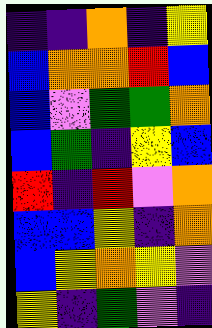[["indigo", "indigo", "orange", "indigo", "yellow"], ["blue", "orange", "orange", "red", "blue"], ["blue", "violet", "green", "green", "orange"], ["blue", "green", "indigo", "yellow", "blue"], ["red", "indigo", "red", "violet", "orange"], ["blue", "blue", "yellow", "indigo", "orange"], ["blue", "yellow", "orange", "yellow", "violet"], ["yellow", "indigo", "green", "violet", "indigo"]]